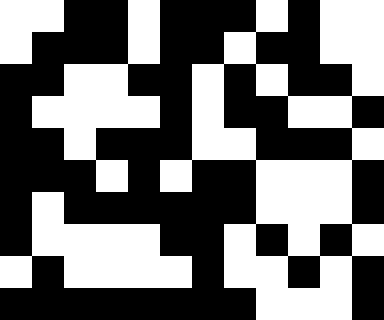[["white", "white", "black", "black", "white", "black", "black", "black", "white", "black", "white", "white"], ["white", "black", "black", "black", "white", "black", "black", "white", "black", "black", "white", "white"], ["black", "black", "white", "white", "black", "black", "white", "black", "white", "black", "black", "white"], ["black", "white", "white", "white", "white", "black", "white", "black", "black", "white", "white", "black"], ["black", "black", "white", "black", "black", "black", "white", "white", "black", "black", "black", "white"], ["black", "black", "black", "white", "black", "white", "black", "black", "white", "white", "white", "black"], ["black", "white", "black", "black", "black", "black", "black", "black", "white", "white", "white", "black"], ["black", "white", "white", "white", "white", "black", "black", "white", "black", "white", "black", "white"], ["white", "black", "white", "white", "white", "white", "black", "white", "white", "black", "white", "black"], ["black", "black", "black", "black", "black", "black", "black", "black", "white", "white", "white", "black"]]